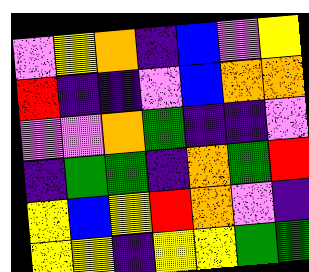[["violet", "yellow", "orange", "indigo", "blue", "violet", "yellow"], ["red", "indigo", "indigo", "violet", "blue", "orange", "orange"], ["violet", "violet", "orange", "green", "indigo", "indigo", "violet"], ["indigo", "green", "green", "indigo", "orange", "green", "red"], ["yellow", "blue", "yellow", "red", "orange", "violet", "indigo"], ["yellow", "yellow", "indigo", "yellow", "yellow", "green", "green"]]